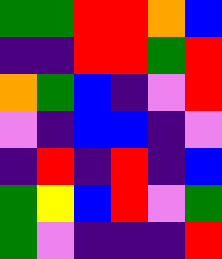[["green", "green", "red", "red", "orange", "blue"], ["indigo", "indigo", "red", "red", "green", "red"], ["orange", "green", "blue", "indigo", "violet", "red"], ["violet", "indigo", "blue", "blue", "indigo", "violet"], ["indigo", "red", "indigo", "red", "indigo", "blue"], ["green", "yellow", "blue", "red", "violet", "green"], ["green", "violet", "indigo", "indigo", "indigo", "red"]]